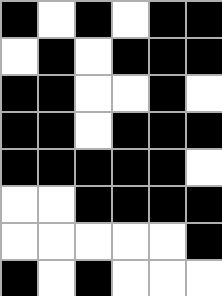[["black", "white", "black", "white", "black", "black"], ["white", "black", "white", "black", "black", "black"], ["black", "black", "white", "white", "black", "white"], ["black", "black", "white", "black", "black", "black"], ["black", "black", "black", "black", "black", "white"], ["white", "white", "black", "black", "black", "black"], ["white", "white", "white", "white", "white", "black"], ["black", "white", "black", "white", "white", "white"]]